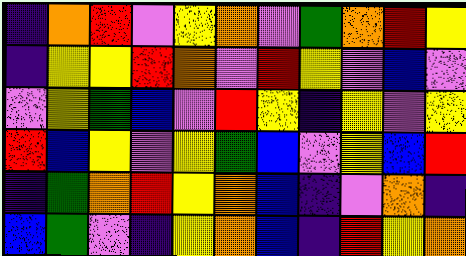[["indigo", "orange", "red", "violet", "yellow", "orange", "violet", "green", "orange", "red", "yellow"], ["indigo", "yellow", "yellow", "red", "orange", "violet", "red", "yellow", "violet", "blue", "violet"], ["violet", "yellow", "green", "blue", "violet", "red", "yellow", "indigo", "yellow", "violet", "yellow"], ["red", "blue", "yellow", "violet", "yellow", "green", "blue", "violet", "yellow", "blue", "red"], ["indigo", "green", "orange", "red", "yellow", "orange", "blue", "indigo", "violet", "orange", "indigo"], ["blue", "green", "violet", "indigo", "yellow", "orange", "blue", "indigo", "red", "yellow", "orange"]]